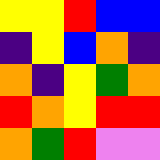[["yellow", "yellow", "red", "blue", "blue"], ["indigo", "yellow", "blue", "orange", "indigo"], ["orange", "indigo", "yellow", "green", "orange"], ["red", "orange", "yellow", "red", "red"], ["orange", "green", "red", "violet", "violet"]]